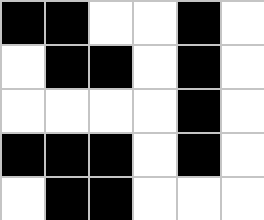[["black", "black", "white", "white", "black", "white"], ["white", "black", "black", "white", "black", "white"], ["white", "white", "white", "white", "black", "white"], ["black", "black", "black", "white", "black", "white"], ["white", "black", "black", "white", "white", "white"]]